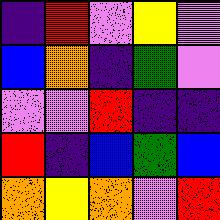[["indigo", "red", "violet", "yellow", "violet"], ["blue", "orange", "indigo", "green", "violet"], ["violet", "violet", "red", "indigo", "indigo"], ["red", "indigo", "blue", "green", "blue"], ["orange", "yellow", "orange", "violet", "red"]]